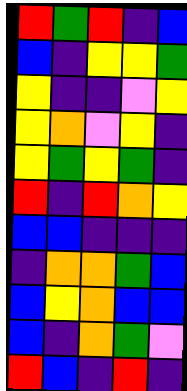[["red", "green", "red", "indigo", "blue"], ["blue", "indigo", "yellow", "yellow", "green"], ["yellow", "indigo", "indigo", "violet", "yellow"], ["yellow", "orange", "violet", "yellow", "indigo"], ["yellow", "green", "yellow", "green", "indigo"], ["red", "indigo", "red", "orange", "yellow"], ["blue", "blue", "indigo", "indigo", "indigo"], ["indigo", "orange", "orange", "green", "blue"], ["blue", "yellow", "orange", "blue", "blue"], ["blue", "indigo", "orange", "green", "violet"], ["red", "blue", "indigo", "red", "indigo"]]